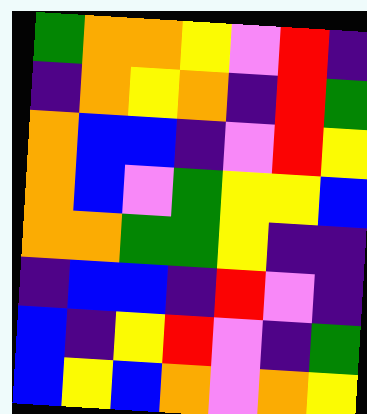[["green", "orange", "orange", "yellow", "violet", "red", "indigo"], ["indigo", "orange", "yellow", "orange", "indigo", "red", "green"], ["orange", "blue", "blue", "indigo", "violet", "red", "yellow"], ["orange", "blue", "violet", "green", "yellow", "yellow", "blue"], ["orange", "orange", "green", "green", "yellow", "indigo", "indigo"], ["indigo", "blue", "blue", "indigo", "red", "violet", "indigo"], ["blue", "indigo", "yellow", "red", "violet", "indigo", "green"], ["blue", "yellow", "blue", "orange", "violet", "orange", "yellow"]]